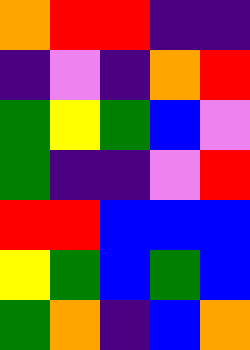[["orange", "red", "red", "indigo", "indigo"], ["indigo", "violet", "indigo", "orange", "red"], ["green", "yellow", "green", "blue", "violet"], ["green", "indigo", "indigo", "violet", "red"], ["red", "red", "blue", "blue", "blue"], ["yellow", "green", "blue", "green", "blue"], ["green", "orange", "indigo", "blue", "orange"]]